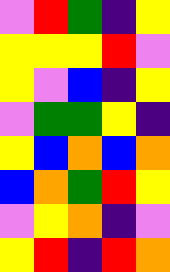[["violet", "red", "green", "indigo", "yellow"], ["yellow", "yellow", "yellow", "red", "violet"], ["yellow", "violet", "blue", "indigo", "yellow"], ["violet", "green", "green", "yellow", "indigo"], ["yellow", "blue", "orange", "blue", "orange"], ["blue", "orange", "green", "red", "yellow"], ["violet", "yellow", "orange", "indigo", "violet"], ["yellow", "red", "indigo", "red", "orange"]]